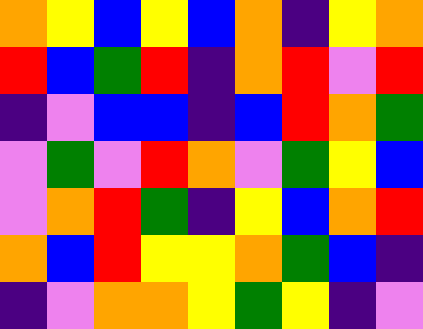[["orange", "yellow", "blue", "yellow", "blue", "orange", "indigo", "yellow", "orange"], ["red", "blue", "green", "red", "indigo", "orange", "red", "violet", "red"], ["indigo", "violet", "blue", "blue", "indigo", "blue", "red", "orange", "green"], ["violet", "green", "violet", "red", "orange", "violet", "green", "yellow", "blue"], ["violet", "orange", "red", "green", "indigo", "yellow", "blue", "orange", "red"], ["orange", "blue", "red", "yellow", "yellow", "orange", "green", "blue", "indigo"], ["indigo", "violet", "orange", "orange", "yellow", "green", "yellow", "indigo", "violet"]]